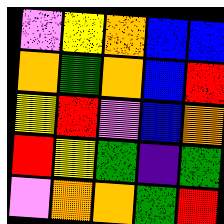[["violet", "yellow", "orange", "blue", "blue"], ["orange", "green", "orange", "blue", "red"], ["yellow", "red", "violet", "blue", "orange"], ["red", "yellow", "green", "indigo", "green"], ["violet", "orange", "orange", "green", "red"]]